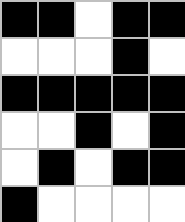[["black", "black", "white", "black", "black"], ["white", "white", "white", "black", "white"], ["black", "black", "black", "black", "black"], ["white", "white", "black", "white", "black"], ["white", "black", "white", "black", "black"], ["black", "white", "white", "white", "white"]]